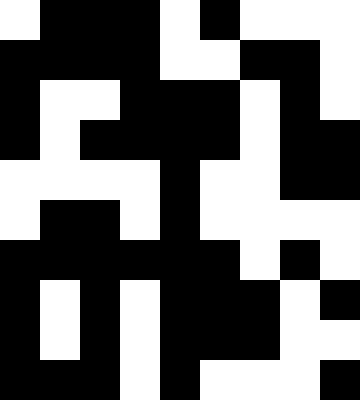[["white", "black", "black", "black", "white", "black", "white", "white", "white"], ["black", "black", "black", "black", "white", "white", "black", "black", "white"], ["black", "white", "white", "black", "black", "black", "white", "black", "white"], ["black", "white", "black", "black", "black", "black", "white", "black", "black"], ["white", "white", "white", "white", "black", "white", "white", "black", "black"], ["white", "black", "black", "white", "black", "white", "white", "white", "white"], ["black", "black", "black", "black", "black", "black", "white", "black", "white"], ["black", "white", "black", "white", "black", "black", "black", "white", "black"], ["black", "white", "black", "white", "black", "black", "black", "white", "white"], ["black", "black", "black", "white", "black", "white", "white", "white", "black"]]